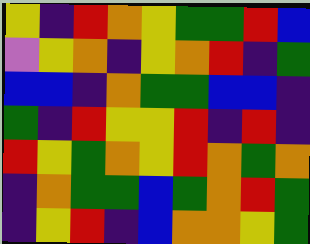[["yellow", "indigo", "red", "orange", "yellow", "green", "green", "red", "blue"], ["violet", "yellow", "orange", "indigo", "yellow", "orange", "red", "indigo", "green"], ["blue", "blue", "indigo", "orange", "green", "green", "blue", "blue", "indigo"], ["green", "indigo", "red", "yellow", "yellow", "red", "indigo", "red", "indigo"], ["red", "yellow", "green", "orange", "yellow", "red", "orange", "green", "orange"], ["indigo", "orange", "green", "green", "blue", "green", "orange", "red", "green"], ["indigo", "yellow", "red", "indigo", "blue", "orange", "orange", "yellow", "green"]]